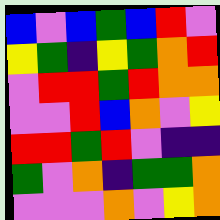[["blue", "violet", "blue", "green", "blue", "red", "violet"], ["yellow", "green", "indigo", "yellow", "green", "orange", "red"], ["violet", "red", "red", "green", "red", "orange", "orange"], ["violet", "violet", "red", "blue", "orange", "violet", "yellow"], ["red", "red", "green", "red", "violet", "indigo", "indigo"], ["green", "violet", "orange", "indigo", "green", "green", "orange"], ["violet", "violet", "violet", "orange", "violet", "yellow", "orange"]]